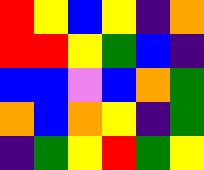[["red", "yellow", "blue", "yellow", "indigo", "orange"], ["red", "red", "yellow", "green", "blue", "indigo"], ["blue", "blue", "violet", "blue", "orange", "green"], ["orange", "blue", "orange", "yellow", "indigo", "green"], ["indigo", "green", "yellow", "red", "green", "yellow"]]